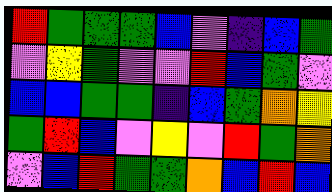[["red", "green", "green", "green", "blue", "violet", "indigo", "blue", "green"], ["violet", "yellow", "green", "violet", "violet", "red", "blue", "green", "violet"], ["blue", "blue", "green", "green", "indigo", "blue", "green", "orange", "yellow"], ["green", "red", "blue", "violet", "yellow", "violet", "red", "green", "orange"], ["violet", "blue", "red", "green", "green", "orange", "blue", "red", "blue"]]